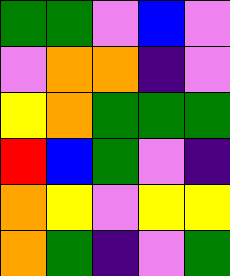[["green", "green", "violet", "blue", "violet"], ["violet", "orange", "orange", "indigo", "violet"], ["yellow", "orange", "green", "green", "green"], ["red", "blue", "green", "violet", "indigo"], ["orange", "yellow", "violet", "yellow", "yellow"], ["orange", "green", "indigo", "violet", "green"]]